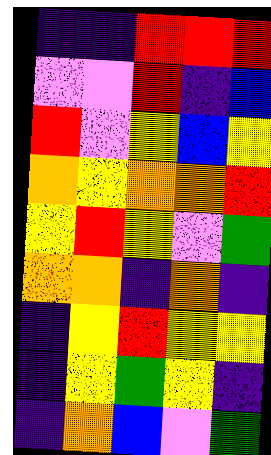[["indigo", "indigo", "red", "red", "red"], ["violet", "violet", "red", "indigo", "blue"], ["red", "violet", "yellow", "blue", "yellow"], ["orange", "yellow", "orange", "orange", "red"], ["yellow", "red", "yellow", "violet", "green"], ["orange", "orange", "indigo", "orange", "indigo"], ["indigo", "yellow", "red", "yellow", "yellow"], ["indigo", "yellow", "green", "yellow", "indigo"], ["indigo", "orange", "blue", "violet", "green"]]